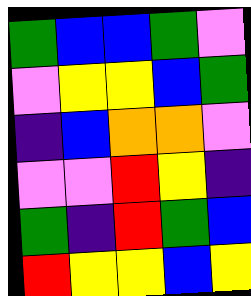[["green", "blue", "blue", "green", "violet"], ["violet", "yellow", "yellow", "blue", "green"], ["indigo", "blue", "orange", "orange", "violet"], ["violet", "violet", "red", "yellow", "indigo"], ["green", "indigo", "red", "green", "blue"], ["red", "yellow", "yellow", "blue", "yellow"]]